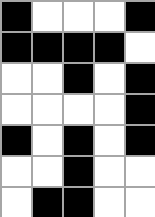[["black", "white", "white", "white", "black"], ["black", "black", "black", "black", "white"], ["white", "white", "black", "white", "black"], ["white", "white", "white", "white", "black"], ["black", "white", "black", "white", "black"], ["white", "white", "black", "white", "white"], ["white", "black", "black", "white", "white"]]